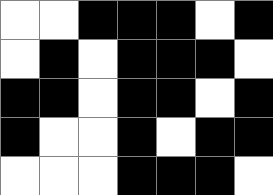[["white", "white", "black", "black", "black", "white", "black"], ["white", "black", "white", "black", "black", "black", "white"], ["black", "black", "white", "black", "black", "white", "black"], ["black", "white", "white", "black", "white", "black", "black"], ["white", "white", "white", "black", "black", "black", "white"]]